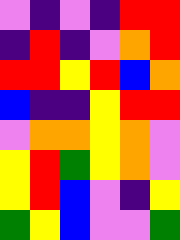[["violet", "indigo", "violet", "indigo", "red", "red"], ["indigo", "red", "indigo", "violet", "orange", "red"], ["red", "red", "yellow", "red", "blue", "orange"], ["blue", "indigo", "indigo", "yellow", "red", "red"], ["violet", "orange", "orange", "yellow", "orange", "violet"], ["yellow", "red", "green", "yellow", "orange", "violet"], ["yellow", "red", "blue", "violet", "indigo", "yellow"], ["green", "yellow", "blue", "violet", "violet", "green"]]